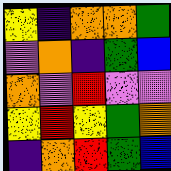[["yellow", "indigo", "orange", "orange", "green"], ["violet", "orange", "indigo", "green", "blue"], ["orange", "violet", "red", "violet", "violet"], ["yellow", "red", "yellow", "green", "orange"], ["indigo", "orange", "red", "green", "blue"]]